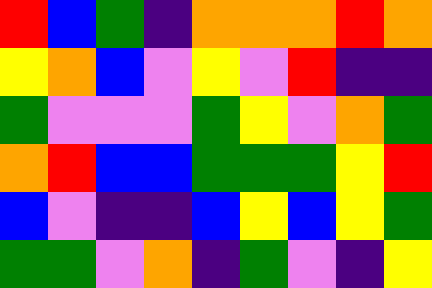[["red", "blue", "green", "indigo", "orange", "orange", "orange", "red", "orange"], ["yellow", "orange", "blue", "violet", "yellow", "violet", "red", "indigo", "indigo"], ["green", "violet", "violet", "violet", "green", "yellow", "violet", "orange", "green"], ["orange", "red", "blue", "blue", "green", "green", "green", "yellow", "red"], ["blue", "violet", "indigo", "indigo", "blue", "yellow", "blue", "yellow", "green"], ["green", "green", "violet", "orange", "indigo", "green", "violet", "indigo", "yellow"]]